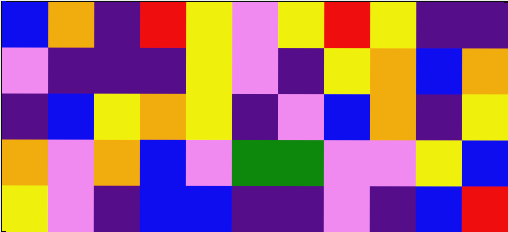[["blue", "orange", "indigo", "red", "yellow", "violet", "yellow", "red", "yellow", "indigo", "indigo"], ["violet", "indigo", "indigo", "indigo", "yellow", "violet", "indigo", "yellow", "orange", "blue", "orange"], ["indigo", "blue", "yellow", "orange", "yellow", "indigo", "violet", "blue", "orange", "indigo", "yellow"], ["orange", "violet", "orange", "blue", "violet", "green", "green", "violet", "violet", "yellow", "blue"], ["yellow", "violet", "indigo", "blue", "blue", "indigo", "indigo", "violet", "indigo", "blue", "red"]]